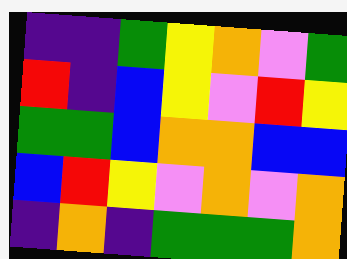[["indigo", "indigo", "green", "yellow", "orange", "violet", "green"], ["red", "indigo", "blue", "yellow", "violet", "red", "yellow"], ["green", "green", "blue", "orange", "orange", "blue", "blue"], ["blue", "red", "yellow", "violet", "orange", "violet", "orange"], ["indigo", "orange", "indigo", "green", "green", "green", "orange"]]